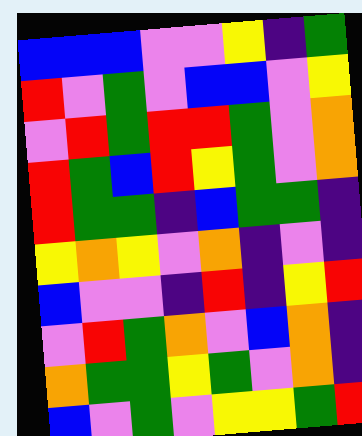[["blue", "blue", "blue", "violet", "violet", "yellow", "indigo", "green"], ["red", "violet", "green", "violet", "blue", "blue", "violet", "yellow"], ["violet", "red", "green", "red", "red", "green", "violet", "orange"], ["red", "green", "blue", "red", "yellow", "green", "violet", "orange"], ["red", "green", "green", "indigo", "blue", "green", "green", "indigo"], ["yellow", "orange", "yellow", "violet", "orange", "indigo", "violet", "indigo"], ["blue", "violet", "violet", "indigo", "red", "indigo", "yellow", "red"], ["violet", "red", "green", "orange", "violet", "blue", "orange", "indigo"], ["orange", "green", "green", "yellow", "green", "violet", "orange", "indigo"], ["blue", "violet", "green", "violet", "yellow", "yellow", "green", "red"]]